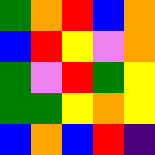[["green", "orange", "red", "blue", "orange"], ["blue", "red", "yellow", "violet", "orange"], ["green", "violet", "red", "green", "yellow"], ["green", "green", "yellow", "orange", "yellow"], ["blue", "orange", "blue", "red", "indigo"]]